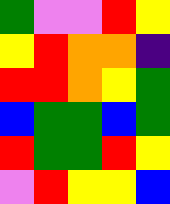[["green", "violet", "violet", "red", "yellow"], ["yellow", "red", "orange", "orange", "indigo"], ["red", "red", "orange", "yellow", "green"], ["blue", "green", "green", "blue", "green"], ["red", "green", "green", "red", "yellow"], ["violet", "red", "yellow", "yellow", "blue"]]